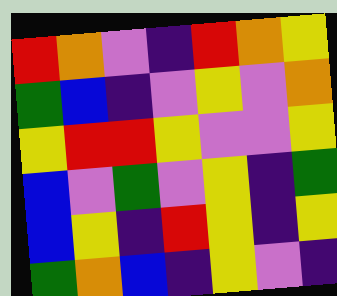[["red", "orange", "violet", "indigo", "red", "orange", "yellow"], ["green", "blue", "indigo", "violet", "yellow", "violet", "orange"], ["yellow", "red", "red", "yellow", "violet", "violet", "yellow"], ["blue", "violet", "green", "violet", "yellow", "indigo", "green"], ["blue", "yellow", "indigo", "red", "yellow", "indigo", "yellow"], ["green", "orange", "blue", "indigo", "yellow", "violet", "indigo"]]